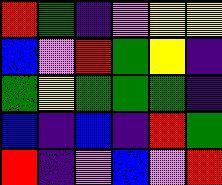[["red", "green", "indigo", "violet", "yellow", "yellow"], ["blue", "violet", "red", "green", "yellow", "indigo"], ["green", "yellow", "green", "green", "green", "indigo"], ["blue", "indigo", "blue", "indigo", "red", "green"], ["red", "indigo", "violet", "blue", "violet", "red"]]